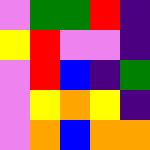[["violet", "green", "green", "red", "indigo"], ["yellow", "red", "violet", "violet", "indigo"], ["violet", "red", "blue", "indigo", "green"], ["violet", "yellow", "orange", "yellow", "indigo"], ["violet", "orange", "blue", "orange", "orange"]]